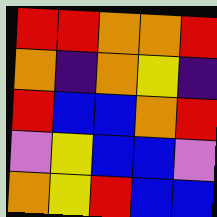[["red", "red", "orange", "orange", "red"], ["orange", "indigo", "orange", "yellow", "indigo"], ["red", "blue", "blue", "orange", "red"], ["violet", "yellow", "blue", "blue", "violet"], ["orange", "yellow", "red", "blue", "blue"]]